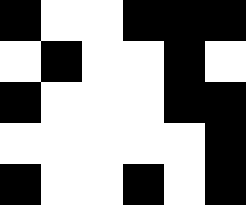[["black", "white", "white", "black", "black", "black"], ["white", "black", "white", "white", "black", "white"], ["black", "white", "white", "white", "black", "black"], ["white", "white", "white", "white", "white", "black"], ["black", "white", "white", "black", "white", "black"]]